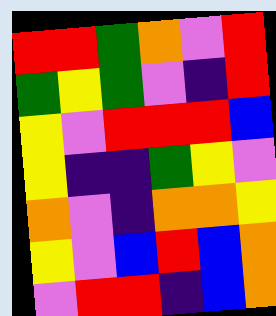[["red", "red", "green", "orange", "violet", "red"], ["green", "yellow", "green", "violet", "indigo", "red"], ["yellow", "violet", "red", "red", "red", "blue"], ["yellow", "indigo", "indigo", "green", "yellow", "violet"], ["orange", "violet", "indigo", "orange", "orange", "yellow"], ["yellow", "violet", "blue", "red", "blue", "orange"], ["violet", "red", "red", "indigo", "blue", "orange"]]